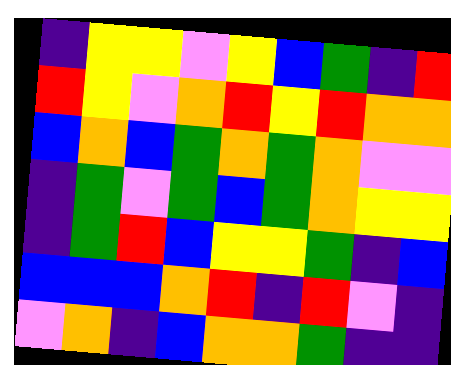[["indigo", "yellow", "yellow", "violet", "yellow", "blue", "green", "indigo", "red"], ["red", "yellow", "violet", "orange", "red", "yellow", "red", "orange", "orange"], ["blue", "orange", "blue", "green", "orange", "green", "orange", "violet", "violet"], ["indigo", "green", "violet", "green", "blue", "green", "orange", "yellow", "yellow"], ["indigo", "green", "red", "blue", "yellow", "yellow", "green", "indigo", "blue"], ["blue", "blue", "blue", "orange", "red", "indigo", "red", "violet", "indigo"], ["violet", "orange", "indigo", "blue", "orange", "orange", "green", "indigo", "indigo"]]